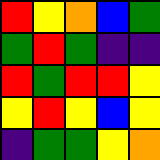[["red", "yellow", "orange", "blue", "green"], ["green", "red", "green", "indigo", "indigo"], ["red", "green", "red", "red", "yellow"], ["yellow", "red", "yellow", "blue", "yellow"], ["indigo", "green", "green", "yellow", "orange"]]